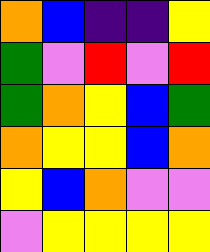[["orange", "blue", "indigo", "indigo", "yellow"], ["green", "violet", "red", "violet", "red"], ["green", "orange", "yellow", "blue", "green"], ["orange", "yellow", "yellow", "blue", "orange"], ["yellow", "blue", "orange", "violet", "violet"], ["violet", "yellow", "yellow", "yellow", "yellow"]]